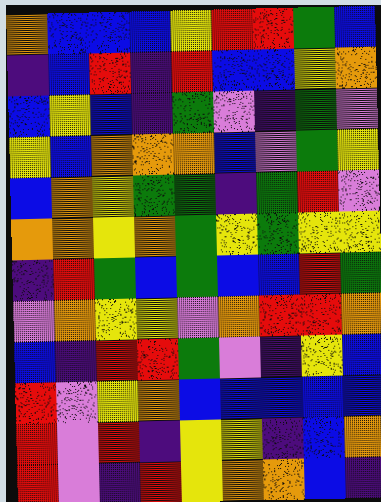[["orange", "blue", "blue", "blue", "yellow", "red", "red", "green", "blue"], ["indigo", "blue", "red", "indigo", "red", "blue", "blue", "yellow", "orange"], ["blue", "yellow", "blue", "indigo", "green", "violet", "indigo", "green", "violet"], ["yellow", "blue", "orange", "orange", "orange", "blue", "violet", "green", "yellow"], ["blue", "orange", "yellow", "green", "green", "indigo", "green", "red", "violet"], ["orange", "orange", "yellow", "orange", "green", "yellow", "green", "yellow", "yellow"], ["indigo", "red", "green", "blue", "green", "blue", "blue", "red", "green"], ["violet", "orange", "yellow", "yellow", "violet", "orange", "red", "red", "orange"], ["blue", "indigo", "red", "red", "green", "violet", "indigo", "yellow", "blue"], ["red", "violet", "yellow", "orange", "blue", "blue", "blue", "blue", "blue"], ["red", "violet", "red", "indigo", "yellow", "yellow", "indigo", "blue", "orange"], ["red", "violet", "indigo", "red", "yellow", "orange", "orange", "blue", "indigo"]]